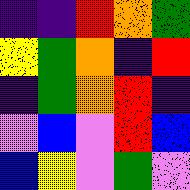[["indigo", "indigo", "red", "orange", "green"], ["yellow", "green", "orange", "indigo", "red"], ["indigo", "green", "orange", "red", "indigo"], ["violet", "blue", "violet", "red", "blue"], ["blue", "yellow", "violet", "green", "violet"]]